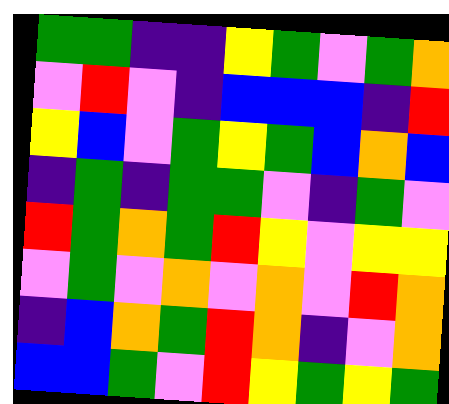[["green", "green", "indigo", "indigo", "yellow", "green", "violet", "green", "orange"], ["violet", "red", "violet", "indigo", "blue", "blue", "blue", "indigo", "red"], ["yellow", "blue", "violet", "green", "yellow", "green", "blue", "orange", "blue"], ["indigo", "green", "indigo", "green", "green", "violet", "indigo", "green", "violet"], ["red", "green", "orange", "green", "red", "yellow", "violet", "yellow", "yellow"], ["violet", "green", "violet", "orange", "violet", "orange", "violet", "red", "orange"], ["indigo", "blue", "orange", "green", "red", "orange", "indigo", "violet", "orange"], ["blue", "blue", "green", "violet", "red", "yellow", "green", "yellow", "green"]]